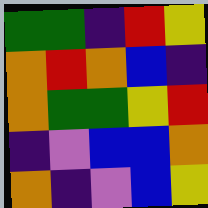[["green", "green", "indigo", "red", "yellow"], ["orange", "red", "orange", "blue", "indigo"], ["orange", "green", "green", "yellow", "red"], ["indigo", "violet", "blue", "blue", "orange"], ["orange", "indigo", "violet", "blue", "yellow"]]